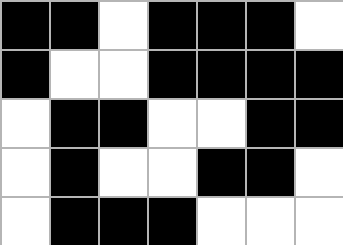[["black", "black", "white", "black", "black", "black", "white"], ["black", "white", "white", "black", "black", "black", "black"], ["white", "black", "black", "white", "white", "black", "black"], ["white", "black", "white", "white", "black", "black", "white"], ["white", "black", "black", "black", "white", "white", "white"]]